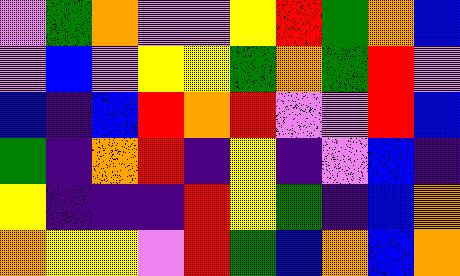[["violet", "green", "orange", "violet", "violet", "yellow", "red", "green", "orange", "blue"], ["violet", "blue", "violet", "yellow", "yellow", "green", "orange", "green", "red", "violet"], ["blue", "indigo", "blue", "red", "orange", "red", "violet", "violet", "red", "blue"], ["green", "indigo", "orange", "red", "indigo", "yellow", "indigo", "violet", "blue", "indigo"], ["yellow", "indigo", "indigo", "indigo", "red", "yellow", "green", "indigo", "blue", "orange"], ["orange", "yellow", "yellow", "violet", "red", "green", "blue", "orange", "blue", "orange"]]